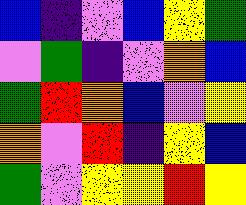[["blue", "indigo", "violet", "blue", "yellow", "green"], ["violet", "green", "indigo", "violet", "orange", "blue"], ["green", "red", "orange", "blue", "violet", "yellow"], ["orange", "violet", "red", "indigo", "yellow", "blue"], ["green", "violet", "yellow", "yellow", "red", "yellow"]]